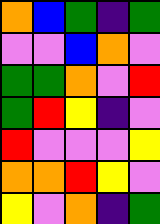[["orange", "blue", "green", "indigo", "green"], ["violet", "violet", "blue", "orange", "violet"], ["green", "green", "orange", "violet", "red"], ["green", "red", "yellow", "indigo", "violet"], ["red", "violet", "violet", "violet", "yellow"], ["orange", "orange", "red", "yellow", "violet"], ["yellow", "violet", "orange", "indigo", "green"]]